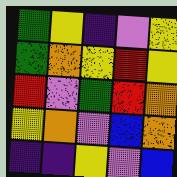[["green", "yellow", "indigo", "violet", "yellow"], ["green", "orange", "yellow", "red", "yellow"], ["red", "violet", "green", "red", "orange"], ["yellow", "orange", "violet", "blue", "orange"], ["indigo", "indigo", "yellow", "violet", "blue"]]